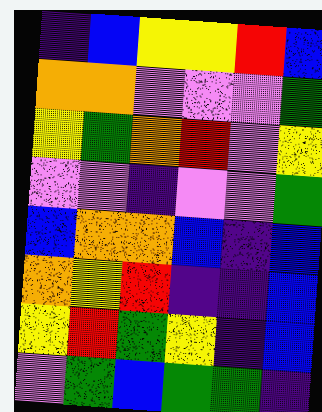[["indigo", "blue", "yellow", "yellow", "red", "blue"], ["orange", "orange", "violet", "violet", "violet", "green"], ["yellow", "green", "orange", "red", "violet", "yellow"], ["violet", "violet", "indigo", "violet", "violet", "green"], ["blue", "orange", "orange", "blue", "indigo", "blue"], ["orange", "yellow", "red", "indigo", "indigo", "blue"], ["yellow", "red", "green", "yellow", "indigo", "blue"], ["violet", "green", "blue", "green", "green", "indigo"]]